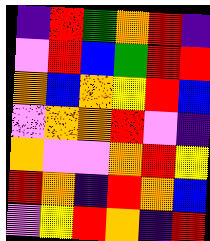[["indigo", "red", "green", "orange", "red", "indigo"], ["violet", "red", "blue", "green", "red", "red"], ["orange", "blue", "orange", "yellow", "red", "blue"], ["violet", "orange", "orange", "red", "violet", "indigo"], ["orange", "violet", "violet", "orange", "red", "yellow"], ["red", "orange", "indigo", "red", "orange", "blue"], ["violet", "yellow", "red", "orange", "indigo", "red"]]